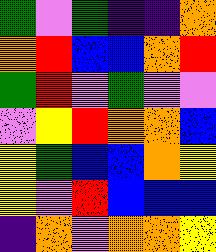[["green", "violet", "green", "indigo", "indigo", "orange"], ["orange", "red", "blue", "blue", "orange", "red"], ["green", "red", "violet", "green", "violet", "violet"], ["violet", "yellow", "red", "orange", "orange", "blue"], ["yellow", "green", "blue", "blue", "orange", "yellow"], ["yellow", "violet", "red", "blue", "blue", "blue"], ["indigo", "orange", "violet", "orange", "orange", "yellow"]]